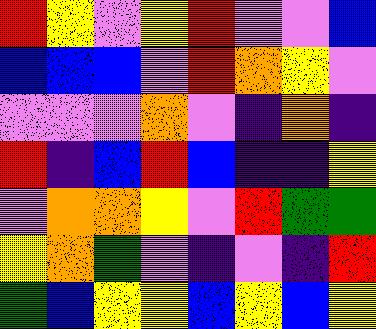[["red", "yellow", "violet", "yellow", "red", "violet", "violet", "blue"], ["blue", "blue", "blue", "violet", "red", "orange", "yellow", "violet"], ["violet", "violet", "violet", "orange", "violet", "indigo", "orange", "indigo"], ["red", "indigo", "blue", "red", "blue", "indigo", "indigo", "yellow"], ["violet", "orange", "orange", "yellow", "violet", "red", "green", "green"], ["yellow", "orange", "green", "violet", "indigo", "violet", "indigo", "red"], ["green", "blue", "yellow", "yellow", "blue", "yellow", "blue", "yellow"]]